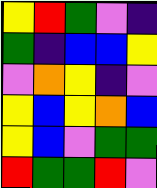[["yellow", "red", "green", "violet", "indigo"], ["green", "indigo", "blue", "blue", "yellow"], ["violet", "orange", "yellow", "indigo", "violet"], ["yellow", "blue", "yellow", "orange", "blue"], ["yellow", "blue", "violet", "green", "green"], ["red", "green", "green", "red", "violet"]]